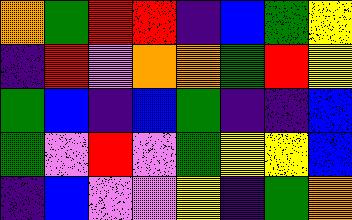[["orange", "green", "red", "red", "indigo", "blue", "green", "yellow"], ["indigo", "red", "violet", "orange", "orange", "green", "red", "yellow"], ["green", "blue", "indigo", "blue", "green", "indigo", "indigo", "blue"], ["green", "violet", "red", "violet", "green", "yellow", "yellow", "blue"], ["indigo", "blue", "violet", "violet", "yellow", "indigo", "green", "orange"]]